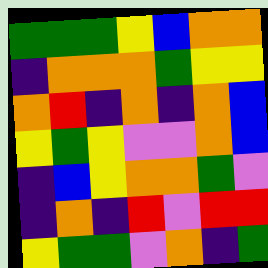[["green", "green", "green", "yellow", "blue", "orange", "orange"], ["indigo", "orange", "orange", "orange", "green", "yellow", "yellow"], ["orange", "red", "indigo", "orange", "indigo", "orange", "blue"], ["yellow", "green", "yellow", "violet", "violet", "orange", "blue"], ["indigo", "blue", "yellow", "orange", "orange", "green", "violet"], ["indigo", "orange", "indigo", "red", "violet", "red", "red"], ["yellow", "green", "green", "violet", "orange", "indigo", "green"]]